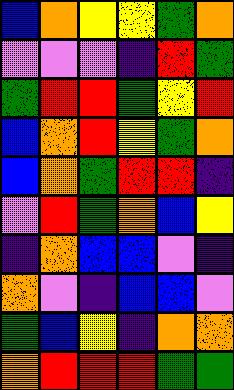[["blue", "orange", "yellow", "yellow", "green", "orange"], ["violet", "violet", "violet", "indigo", "red", "green"], ["green", "red", "red", "green", "yellow", "red"], ["blue", "orange", "red", "yellow", "green", "orange"], ["blue", "orange", "green", "red", "red", "indigo"], ["violet", "red", "green", "orange", "blue", "yellow"], ["indigo", "orange", "blue", "blue", "violet", "indigo"], ["orange", "violet", "indigo", "blue", "blue", "violet"], ["green", "blue", "yellow", "indigo", "orange", "orange"], ["orange", "red", "red", "red", "green", "green"]]